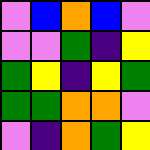[["violet", "blue", "orange", "blue", "violet"], ["violet", "violet", "green", "indigo", "yellow"], ["green", "yellow", "indigo", "yellow", "green"], ["green", "green", "orange", "orange", "violet"], ["violet", "indigo", "orange", "green", "yellow"]]